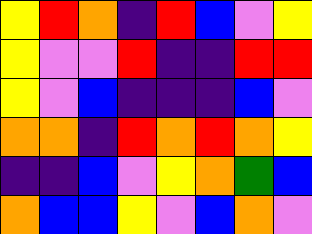[["yellow", "red", "orange", "indigo", "red", "blue", "violet", "yellow"], ["yellow", "violet", "violet", "red", "indigo", "indigo", "red", "red"], ["yellow", "violet", "blue", "indigo", "indigo", "indigo", "blue", "violet"], ["orange", "orange", "indigo", "red", "orange", "red", "orange", "yellow"], ["indigo", "indigo", "blue", "violet", "yellow", "orange", "green", "blue"], ["orange", "blue", "blue", "yellow", "violet", "blue", "orange", "violet"]]